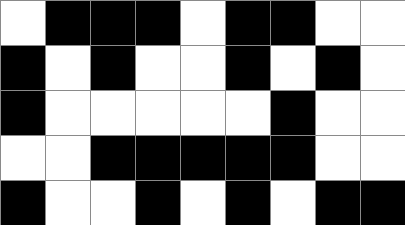[["white", "black", "black", "black", "white", "black", "black", "white", "white"], ["black", "white", "black", "white", "white", "black", "white", "black", "white"], ["black", "white", "white", "white", "white", "white", "black", "white", "white"], ["white", "white", "black", "black", "black", "black", "black", "white", "white"], ["black", "white", "white", "black", "white", "black", "white", "black", "black"]]